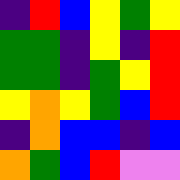[["indigo", "red", "blue", "yellow", "green", "yellow"], ["green", "green", "indigo", "yellow", "indigo", "red"], ["green", "green", "indigo", "green", "yellow", "red"], ["yellow", "orange", "yellow", "green", "blue", "red"], ["indigo", "orange", "blue", "blue", "indigo", "blue"], ["orange", "green", "blue", "red", "violet", "violet"]]